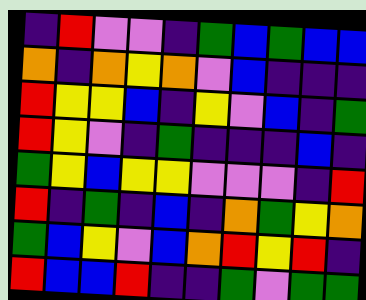[["indigo", "red", "violet", "violet", "indigo", "green", "blue", "green", "blue", "blue"], ["orange", "indigo", "orange", "yellow", "orange", "violet", "blue", "indigo", "indigo", "indigo"], ["red", "yellow", "yellow", "blue", "indigo", "yellow", "violet", "blue", "indigo", "green"], ["red", "yellow", "violet", "indigo", "green", "indigo", "indigo", "indigo", "blue", "indigo"], ["green", "yellow", "blue", "yellow", "yellow", "violet", "violet", "violet", "indigo", "red"], ["red", "indigo", "green", "indigo", "blue", "indigo", "orange", "green", "yellow", "orange"], ["green", "blue", "yellow", "violet", "blue", "orange", "red", "yellow", "red", "indigo"], ["red", "blue", "blue", "red", "indigo", "indigo", "green", "violet", "green", "green"]]